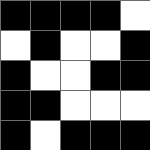[["black", "black", "black", "black", "white"], ["white", "black", "white", "white", "black"], ["black", "white", "white", "black", "black"], ["black", "black", "white", "white", "white"], ["black", "white", "black", "black", "black"]]